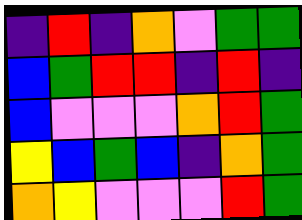[["indigo", "red", "indigo", "orange", "violet", "green", "green"], ["blue", "green", "red", "red", "indigo", "red", "indigo"], ["blue", "violet", "violet", "violet", "orange", "red", "green"], ["yellow", "blue", "green", "blue", "indigo", "orange", "green"], ["orange", "yellow", "violet", "violet", "violet", "red", "green"]]